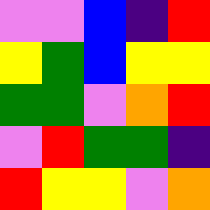[["violet", "violet", "blue", "indigo", "red"], ["yellow", "green", "blue", "yellow", "yellow"], ["green", "green", "violet", "orange", "red"], ["violet", "red", "green", "green", "indigo"], ["red", "yellow", "yellow", "violet", "orange"]]